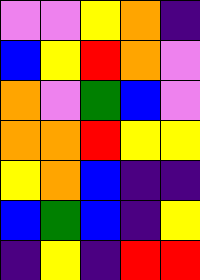[["violet", "violet", "yellow", "orange", "indigo"], ["blue", "yellow", "red", "orange", "violet"], ["orange", "violet", "green", "blue", "violet"], ["orange", "orange", "red", "yellow", "yellow"], ["yellow", "orange", "blue", "indigo", "indigo"], ["blue", "green", "blue", "indigo", "yellow"], ["indigo", "yellow", "indigo", "red", "red"]]